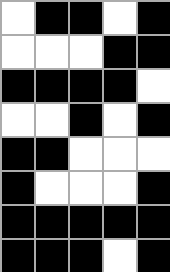[["white", "black", "black", "white", "black"], ["white", "white", "white", "black", "black"], ["black", "black", "black", "black", "white"], ["white", "white", "black", "white", "black"], ["black", "black", "white", "white", "white"], ["black", "white", "white", "white", "black"], ["black", "black", "black", "black", "black"], ["black", "black", "black", "white", "black"]]